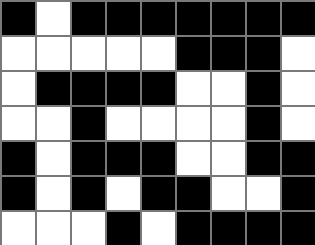[["black", "white", "black", "black", "black", "black", "black", "black", "black"], ["white", "white", "white", "white", "white", "black", "black", "black", "white"], ["white", "black", "black", "black", "black", "white", "white", "black", "white"], ["white", "white", "black", "white", "white", "white", "white", "black", "white"], ["black", "white", "black", "black", "black", "white", "white", "black", "black"], ["black", "white", "black", "white", "black", "black", "white", "white", "black"], ["white", "white", "white", "black", "white", "black", "black", "black", "black"]]